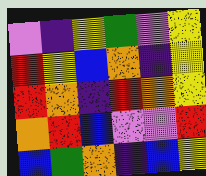[["violet", "indigo", "yellow", "green", "violet", "yellow"], ["red", "yellow", "blue", "orange", "indigo", "yellow"], ["red", "orange", "indigo", "red", "orange", "yellow"], ["orange", "red", "blue", "violet", "violet", "red"], ["blue", "green", "orange", "indigo", "blue", "yellow"]]